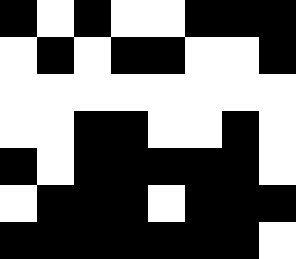[["black", "white", "black", "white", "white", "black", "black", "black"], ["white", "black", "white", "black", "black", "white", "white", "black"], ["white", "white", "white", "white", "white", "white", "white", "white"], ["white", "white", "black", "black", "white", "white", "black", "white"], ["black", "white", "black", "black", "black", "black", "black", "white"], ["white", "black", "black", "black", "white", "black", "black", "black"], ["black", "black", "black", "black", "black", "black", "black", "white"]]